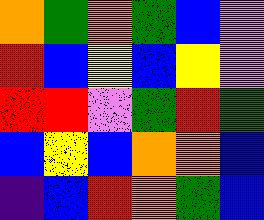[["orange", "green", "orange", "green", "blue", "violet"], ["red", "blue", "yellow", "blue", "yellow", "violet"], ["red", "red", "violet", "green", "red", "green"], ["blue", "yellow", "blue", "orange", "orange", "blue"], ["indigo", "blue", "red", "orange", "green", "blue"]]